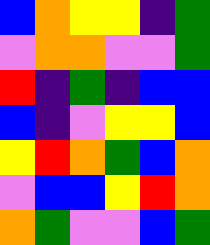[["blue", "orange", "yellow", "yellow", "indigo", "green"], ["violet", "orange", "orange", "violet", "violet", "green"], ["red", "indigo", "green", "indigo", "blue", "blue"], ["blue", "indigo", "violet", "yellow", "yellow", "blue"], ["yellow", "red", "orange", "green", "blue", "orange"], ["violet", "blue", "blue", "yellow", "red", "orange"], ["orange", "green", "violet", "violet", "blue", "green"]]